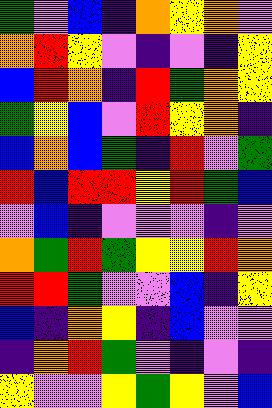[["green", "violet", "blue", "indigo", "orange", "yellow", "orange", "violet"], ["orange", "red", "yellow", "violet", "indigo", "violet", "indigo", "yellow"], ["blue", "red", "orange", "indigo", "red", "green", "orange", "yellow"], ["green", "yellow", "blue", "violet", "red", "yellow", "orange", "indigo"], ["blue", "orange", "blue", "green", "indigo", "red", "violet", "green"], ["red", "blue", "red", "red", "yellow", "red", "green", "blue"], ["violet", "blue", "indigo", "violet", "violet", "violet", "indigo", "violet"], ["orange", "green", "red", "green", "yellow", "yellow", "red", "orange"], ["red", "red", "green", "violet", "violet", "blue", "indigo", "yellow"], ["blue", "indigo", "orange", "yellow", "indigo", "blue", "violet", "violet"], ["indigo", "orange", "red", "green", "violet", "indigo", "violet", "indigo"], ["yellow", "violet", "violet", "yellow", "green", "yellow", "violet", "blue"]]